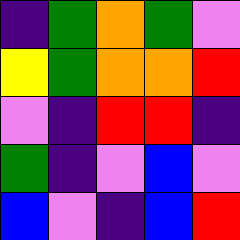[["indigo", "green", "orange", "green", "violet"], ["yellow", "green", "orange", "orange", "red"], ["violet", "indigo", "red", "red", "indigo"], ["green", "indigo", "violet", "blue", "violet"], ["blue", "violet", "indigo", "blue", "red"]]